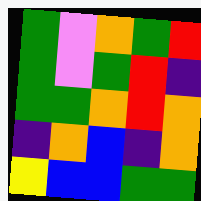[["green", "violet", "orange", "green", "red"], ["green", "violet", "green", "red", "indigo"], ["green", "green", "orange", "red", "orange"], ["indigo", "orange", "blue", "indigo", "orange"], ["yellow", "blue", "blue", "green", "green"]]